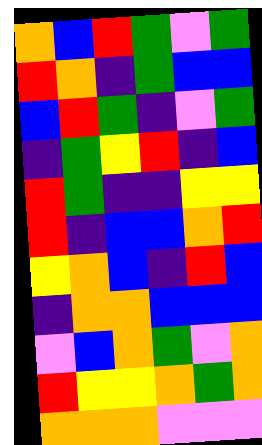[["orange", "blue", "red", "green", "violet", "green"], ["red", "orange", "indigo", "green", "blue", "blue"], ["blue", "red", "green", "indigo", "violet", "green"], ["indigo", "green", "yellow", "red", "indigo", "blue"], ["red", "green", "indigo", "indigo", "yellow", "yellow"], ["red", "indigo", "blue", "blue", "orange", "red"], ["yellow", "orange", "blue", "indigo", "red", "blue"], ["indigo", "orange", "orange", "blue", "blue", "blue"], ["violet", "blue", "orange", "green", "violet", "orange"], ["red", "yellow", "yellow", "orange", "green", "orange"], ["orange", "orange", "orange", "violet", "violet", "violet"]]